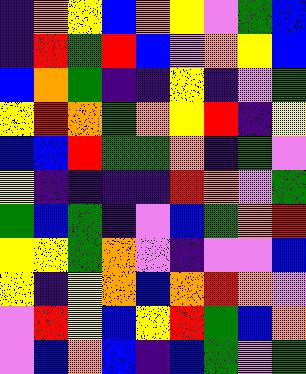[["indigo", "orange", "yellow", "blue", "orange", "yellow", "violet", "green", "blue"], ["indigo", "red", "green", "red", "blue", "violet", "orange", "yellow", "blue"], ["blue", "orange", "green", "indigo", "indigo", "yellow", "indigo", "violet", "green"], ["yellow", "red", "orange", "green", "orange", "yellow", "red", "indigo", "yellow"], ["blue", "blue", "red", "green", "green", "orange", "indigo", "green", "violet"], ["yellow", "indigo", "indigo", "indigo", "indigo", "red", "orange", "violet", "green"], ["green", "blue", "green", "indigo", "violet", "blue", "green", "orange", "red"], ["yellow", "yellow", "green", "orange", "violet", "indigo", "violet", "violet", "blue"], ["yellow", "indigo", "yellow", "orange", "blue", "orange", "red", "orange", "violet"], ["violet", "red", "yellow", "blue", "yellow", "red", "green", "blue", "orange"], ["violet", "blue", "orange", "blue", "indigo", "blue", "green", "violet", "green"]]